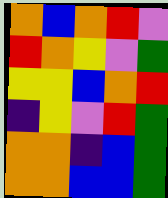[["orange", "blue", "orange", "red", "violet"], ["red", "orange", "yellow", "violet", "green"], ["yellow", "yellow", "blue", "orange", "red"], ["indigo", "yellow", "violet", "red", "green"], ["orange", "orange", "indigo", "blue", "green"], ["orange", "orange", "blue", "blue", "green"]]